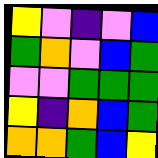[["yellow", "violet", "indigo", "violet", "blue"], ["green", "orange", "violet", "blue", "green"], ["violet", "violet", "green", "green", "green"], ["yellow", "indigo", "orange", "blue", "green"], ["orange", "orange", "green", "blue", "yellow"]]